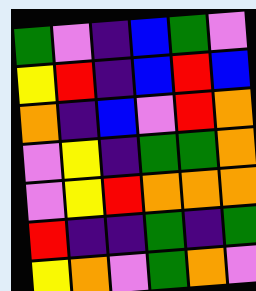[["green", "violet", "indigo", "blue", "green", "violet"], ["yellow", "red", "indigo", "blue", "red", "blue"], ["orange", "indigo", "blue", "violet", "red", "orange"], ["violet", "yellow", "indigo", "green", "green", "orange"], ["violet", "yellow", "red", "orange", "orange", "orange"], ["red", "indigo", "indigo", "green", "indigo", "green"], ["yellow", "orange", "violet", "green", "orange", "violet"]]